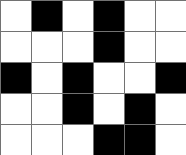[["white", "black", "white", "black", "white", "white"], ["white", "white", "white", "black", "white", "white"], ["black", "white", "black", "white", "white", "black"], ["white", "white", "black", "white", "black", "white"], ["white", "white", "white", "black", "black", "white"]]